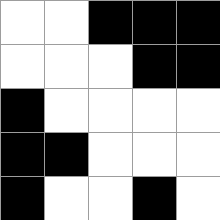[["white", "white", "black", "black", "black"], ["white", "white", "white", "black", "black"], ["black", "white", "white", "white", "white"], ["black", "black", "white", "white", "white"], ["black", "white", "white", "black", "white"]]